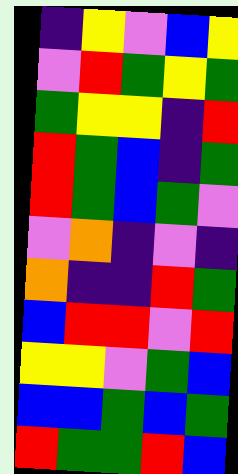[["indigo", "yellow", "violet", "blue", "yellow"], ["violet", "red", "green", "yellow", "green"], ["green", "yellow", "yellow", "indigo", "red"], ["red", "green", "blue", "indigo", "green"], ["red", "green", "blue", "green", "violet"], ["violet", "orange", "indigo", "violet", "indigo"], ["orange", "indigo", "indigo", "red", "green"], ["blue", "red", "red", "violet", "red"], ["yellow", "yellow", "violet", "green", "blue"], ["blue", "blue", "green", "blue", "green"], ["red", "green", "green", "red", "blue"]]